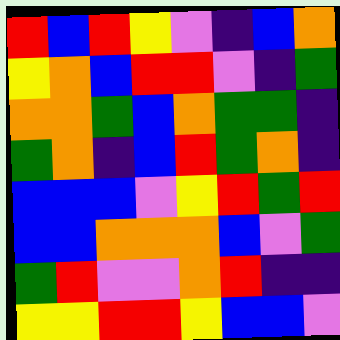[["red", "blue", "red", "yellow", "violet", "indigo", "blue", "orange"], ["yellow", "orange", "blue", "red", "red", "violet", "indigo", "green"], ["orange", "orange", "green", "blue", "orange", "green", "green", "indigo"], ["green", "orange", "indigo", "blue", "red", "green", "orange", "indigo"], ["blue", "blue", "blue", "violet", "yellow", "red", "green", "red"], ["blue", "blue", "orange", "orange", "orange", "blue", "violet", "green"], ["green", "red", "violet", "violet", "orange", "red", "indigo", "indigo"], ["yellow", "yellow", "red", "red", "yellow", "blue", "blue", "violet"]]